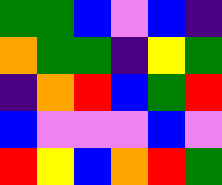[["green", "green", "blue", "violet", "blue", "indigo"], ["orange", "green", "green", "indigo", "yellow", "green"], ["indigo", "orange", "red", "blue", "green", "red"], ["blue", "violet", "violet", "violet", "blue", "violet"], ["red", "yellow", "blue", "orange", "red", "green"]]